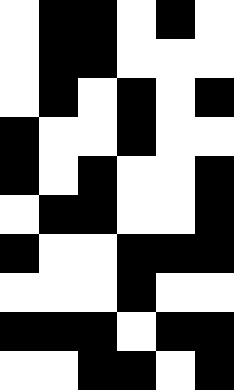[["white", "black", "black", "white", "black", "white"], ["white", "black", "black", "white", "white", "white"], ["white", "black", "white", "black", "white", "black"], ["black", "white", "white", "black", "white", "white"], ["black", "white", "black", "white", "white", "black"], ["white", "black", "black", "white", "white", "black"], ["black", "white", "white", "black", "black", "black"], ["white", "white", "white", "black", "white", "white"], ["black", "black", "black", "white", "black", "black"], ["white", "white", "black", "black", "white", "black"]]